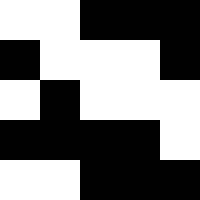[["white", "white", "black", "black", "black"], ["black", "white", "white", "white", "black"], ["white", "black", "white", "white", "white"], ["black", "black", "black", "black", "white"], ["white", "white", "black", "black", "black"]]